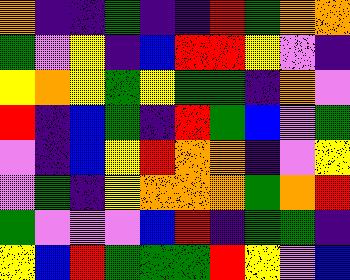[["orange", "indigo", "indigo", "green", "indigo", "indigo", "red", "green", "orange", "orange"], ["green", "violet", "yellow", "indigo", "blue", "red", "red", "yellow", "violet", "indigo"], ["yellow", "orange", "yellow", "green", "yellow", "green", "green", "indigo", "orange", "violet"], ["red", "indigo", "blue", "green", "indigo", "red", "green", "blue", "violet", "green"], ["violet", "indigo", "blue", "yellow", "red", "orange", "orange", "indigo", "violet", "yellow"], ["violet", "green", "indigo", "yellow", "orange", "orange", "orange", "green", "orange", "red"], ["green", "violet", "violet", "violet", "blue", "red", "indigo", "green", "green", "indigo"], ["yellow", "blue", "red", "green", "green", "green", "red", "yellow", "violet", "blue"]]